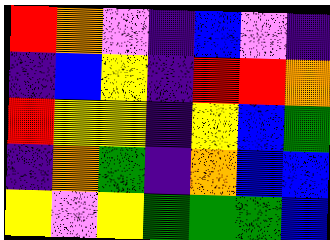[["red", "orange", "violet", "indigo", "blue", "violet", "indigo"], ["indigo", "blue", "yellow", "indigo", "red", "red", "orange"], ["red", "yellow", "yellow", "indigo", "yellow", "blue", "green"], ["indigo", "orange", "green", "indigo", "orange", "blue", "blue"], ["yellow", "violet", "yellow", "green", "green", "green", "blue"]]